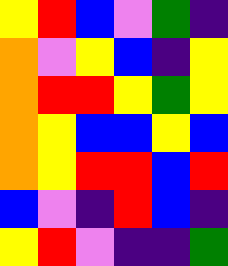[["yellow", "red", "blue", "violet", "green", "indigo"], ["orange", "violet", "yellow", "blue", "indigo", "yellow"], ["orange", "red", "red", "yellow", "green", "yellow"], ["orange", "yellow", "blue", "blue", "yellow", "blue"], ["orange", "yellow", "red", "red", "blue", "red"], ["blue", "violet", "indigo", "red", "blue", "indigo"], ["yellow", "red", "violet", "indigo", "indigo", "green"]]